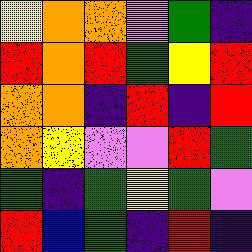[["yellow", "orange", "orange", "violet", "green", "indigo"], ["red", "orange", "red", "green", "yellow", "red"], ["orange", "orange", "indigo", "red", "indigo", "red"], ["orange", "yellow", "violet", "violet", "red", "green"], ["green", "indigo", "green", "yellow", "green", "violet"], ["red", "blue", "green", "indigo", "red", "indigo"]]